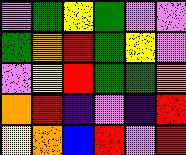[["violet", "green", "yellow", "green", "violet", "violet"], ["green", "orange", "red", "green", "yellow", "violet"], ["violet", "yellow", "red", "green", "green", "orange"], ["orange", "red", "indigo", "violet", "indigo", "red"], ["yellow", "orange", "blue", "red", "violet", "red"]]